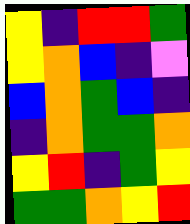[["yellow", "indigo", "red", "red", "green"], ["yellow", "orange", "blue", "indigo", "violet"], ["blue", "orange", "green", "blue", "indigo"], ["indigo", "orange", "green", "green", "orange"], ["yellow", "red", "indigo", "green", "yellow"], ["green", "green", "orange", "yellow", "red"]]